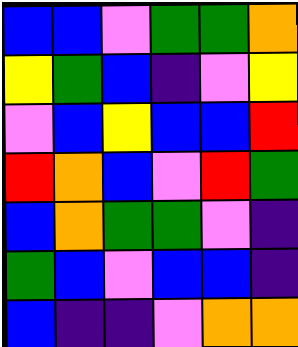[["blue", "blue", "violet", "green", "green", "orange"], ["yellow", "green", "blue", "indigo", "violet", "yellow"], ["violet", "blue", "yellow", "blue", "blue", "red"], ["red", "orange", "blue", "violet", "red", "green"], ["blue", "orange", "green", "green", "violet", "indigo"], ["green", "blue", "violet", "blue", "blue", "indigo"], ["blue", "indigo", "indigo", "violet", "orange", "orange"]]